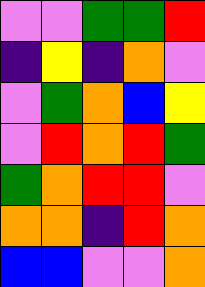[["violet", "violet", "green", "green", "red"], ["indigo", "yellow", "indigo", "orange", "violet"], ["violet", "green", "orange", "blue", "yellow"], ["violet", "red", "orange", "red", "green"], ["green", "orange", "red", "red", "violet"], ["orange", "orange", "indigo", "red", "orange"], ["blue", "blue", "violet", "violet", "orange"]]